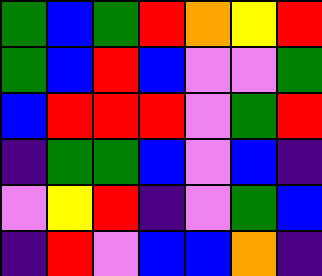[["green", "blue", "green", "red", "orange", "yellow", "red"], ["green", "blue", "red", "blue", "violet", "violet", "green"], ["blue", "red", "red", "red", "violet", "green", "red"], ["indigo", "green", "green", "blue", "violet", "blue", "indigo"], ["violet", "yellow", "red", "indigo", "violet", "green", "blue"], ["indigo", "red", "violet", "blue", "blue", "orange", "indigo"]]